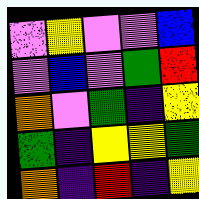[["violet", "yellow", "violet", "violet", "blue"], ["violet", "blue", "violet", "green", "red"], ["orange", "violet", "green", "indigo", "yellow"], ["green", "indigo", "yellow", "yellow", "green"], ["orange", "indigo", "red", "indigo", "yellow"]]